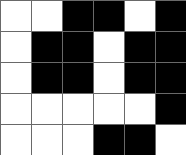[["white", "white", "black", "black", "white", "black"], ["white", "black", "black", "white", "black", "black"], ["white", "black", "black", "white", "black", "black"], ["white", "white", "white", "white", "white", "black"], ["white", "white", "white", "black", "black", "white"]]